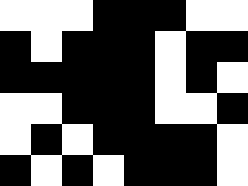[["white", "white", "white", "black", "black", "black", "white", "white"], ["black", "white", "black", "black", "black", "white", "black", "black"], ["black", "black", "black", "black", "black", "white", "black", "white"], ["white", "white", "black", "black", "black", "white", "white", "black"], ["white", "black", "white", "black", "black", "black", "black", "white"], ["black", "white", "black", "white", "black", "black", "black", "white"]]